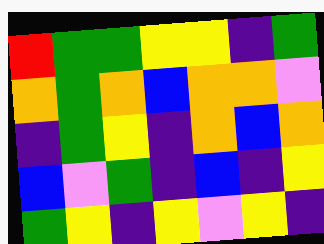[["red", "green", "green", "yellow", "yellow", "indigo", "green"], ["orange", "green", "orange", "blue", "orange", "orange", "violet"], ["indigo", "green", "yellow", "indigo", "orange", "blue", "orange"], ["blue", "violet", "green", "indigo", "blue", "indigo", "yellow"], ["green", "yellow", "indigo", "yellow", "violet", "yellow", "indigo"]]